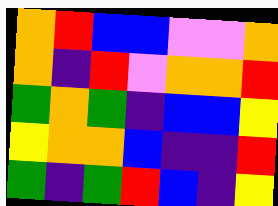[["orange", "red", "blue", "blue", "violet", "violet", "orange"], ["orange", "indigo", "red", "violet", "orange", "orange", "red"], ["green", "orange", "green", "indigo", "blue", "blue", "yellow"], ["yellow", "orange", "orange", "blue", "indigo", "indigo", "red"], ["green", "indigo", "green", "red", "blue", "indigo", "yellow"]]